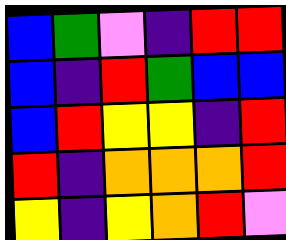[["blue", "green", "violet", "indigo", "red", "red"], ["blue", "indigo", "red", "green", "blue", "blue"], ["blue", "red", "yellow", "yellow", "indigo", "red"], ["red", "indigo", "orange", "orange", "orange", "red"], ["yellow", "indigo", "yellow", "orange", "red", "violet"]]